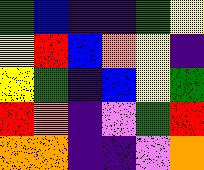[["green", "blue", "indigo", "indigo", "green", "yellow"], ["yellow", "red", "blue", "orange", "yellow", "indigo"], ["yellow", "green", "indigo", "blue", "yellow", "green"], ["red", "orange", "indigo", "violet", "green", "red"], ["orange", "orange", "indigo", "indigo", "violet", "orange"]]